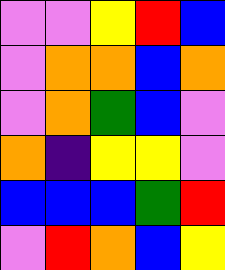[["violet", "violet", "yellow", "red", "blue"], ["violet", "orange", "orange", "blue", "orange"], ["violet", "orange", "green", "blue", "violet"], ["orange", "indigo", "yellow", "yellow", "violet"], ["blue", "blue", "blue", "green", "red"], ["violet", "red", "orange", "blue", "yellow"]]